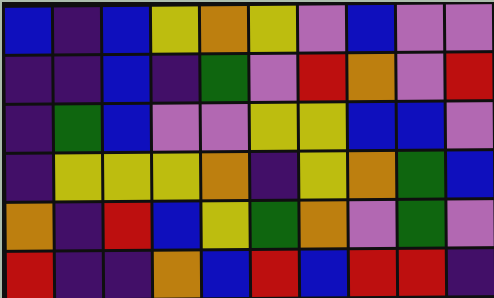[["blue", "indigo", "blue", "yellow", "orange", "yellow", "violet", "blue", "violet", "violet"], ["indigo", "indigo", "blue", "indigo", "green", "violet", "red", "orange", "violet", "red"], ["indigo", "green", "blue", "violet", "violet", "yellow", "yellow", "blue", "blue", "violet"], ["indigo", "yellow", "yellow", "yellow", "orange", "indigo", "yellow", "orange", "green", "blue"], ["orange", "indigo", "red", "blue", "yellow", "green", "orange", "violet", "green", "violet"], ["red", "indigo", "indigo", "orange", "blue", "red", "blue", "red", "red", "indigo"]]